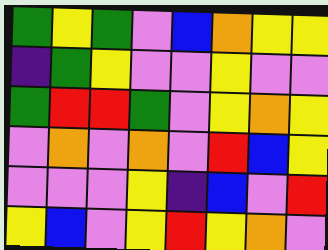[["green", "yellow", "green", "violet", "blue", "orange", "yellow", "yellow"], ["indigo", "green", "yellow", "violet", "violet", "yellow", "violet", "violet"], ["green", "red", "red", "green", "violet", "yellow", "orange", "yellow"], ["violet", "orange", "violet", "orange", "violet", "red", "blue", "yellow"], ["violet", "violet", "violet", "yellow", "indigo", "blue", "violet", "red"], ["yellow", "blue", "violet", "yellow", "red", "yellow", "orange", "violet"]]